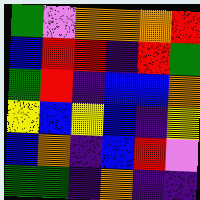[["green", "violet", "orange", "orange", "orange", "red"], ["blue", "red", "red", "indigo", "red", "green"], ["green", "red", "indigo", "blue", "blue", "orange"], ["yellow", "blue", "yellow", "blue", "indigo", "yellow"], ["blue", "orange", "indigo", "blue", "red", "violet"], ["green", "green", "indigo", "orange", "indigo", "indigo"]]